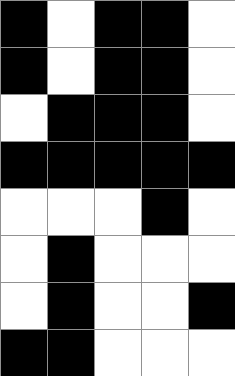[["black", "white", "black", "black", "white"], ["black", "white", "black", "black", "white"], ["white", "black", "black", "black", "white"], ["black", "black", "black", "black", "black"], ["white", "white", "white", "black", "white"], ["white", "black", "white", "white", "white"], ["white", "black", "white", "white", "black"], ["black", "black", "white", "white", "white"]]